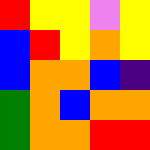[["red", "yellow", "yellow", "violet", "yellow"], ["blue", "red", "yellow", "orange", "yellow"], ["blue", "orange", "orange", "blue", "indigo"], ["green", "orange", "blue", "orange", "orange"], ["green", "orange", "orange", "red", "red"]]